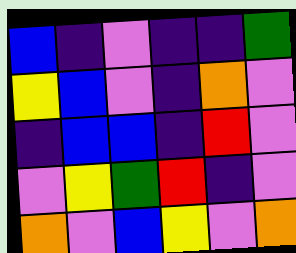[["blue", "indigo", "violet", "indigo", "indigo", "green"], ["yellow", "blue", "violet", "indigo", "orange", "violet"], ["indigo", "blue", "blue", "indigo", "red", "violet"], ["violet", "yellow", "green", "red", "indigo", "violet"], ["orange", "violet", "blue", "yellow", "violet", "orange"]]